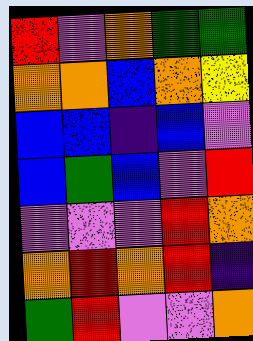[["red", "violet", "orange", "green", "green"], ["orange", "orange", "blue", "orange", "yellow"], ["blue", "blue", "indigo", "blue", "violet"], ["blue", "green", "blue", "violet", "red"], ["violet", "violet", "violet", "red", "orange"], ["orange", "red", "orange", "red", "indigo"], ["green", "red", "violet", "violet", "orange"]]